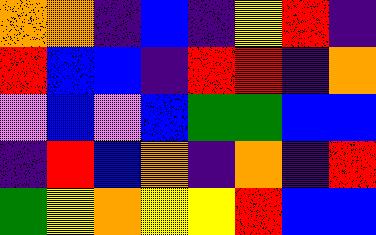[["orange", "orange", "indigo", "blue", "indigo", "yellow", "red", "indigo"], ["red", "blue", "blue", "indigo", "red", "red", "indigo", "orange"], ["violet", "blue", "violet", "blue", "green", "green", "blue", "blue"], ["indigo", "red", "blue", "orange", "indigo", "orange", "indigo", "red"], ["green", "yellow", "orange", "yellow", "yellow", "red", "blue", "blue"]]